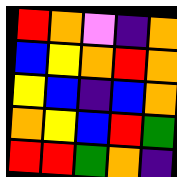[["red", "orange", "violet", "indigo", "orange"], ["blue", "yellow", "orange", "red", "orange"], ["yellow", "blue", "indigo", "blue", "orange"], ["orange", "yellow", "blue", "red", "green"], ["red", "red", "green", "orange", "indigo"]]